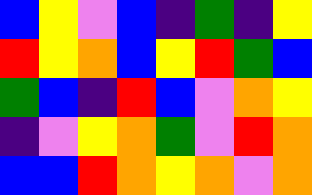[["blue", "yellow", "violet", "blue", "indigo", "green", "indigo", "yellow"], ["red", "yellow", "orange", "blue", "yellow", "red", "green", "blue"], ["green", "blue", "indigo", "red", "blue", "violet", "orange", "yellow"], ["indigo", "violet", "yellow", "orange", "green", "violet", "red", "orange"], ["blue", "blue", "red", "orange", "yellow", "orange", "violet", "orange"]]